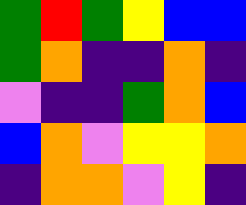[["green", "red", "green", "yellow", "blue", "blue"], ["green", "orange", "indigo", "indigo", "orange", "indigo"], ["violet", "indigo", "indigo", "green", "orange", "blue"], ["blue", "orange", "violet", "yellow", "yellow", "orange"], ["indigo", "orange", "orange", "violet", "yellow", "indigo"]]